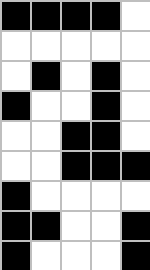[["black", "black", "black", "black", "white"], ["white", "white", "white", "white", "white"], ["white", "black", "white", "black", "white"], ["black", "white", "white", "black", "white"], ["white", "white", "black", "black", "white"], ["white", "white", "black", "black", "black"], ["black", "white", "white", "white", "white"], ["black", "black", "white", "white", "black"], ["black", "white", "white", "white", "black"]]